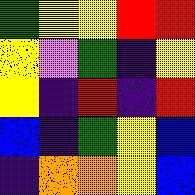[["green", "yellow", "yellow", "red", "red"], ["yellow", "violet", "green", "indigo", "yellow"], ["yellow", "indigo", "red", "indigo", "red"], ["blue", "indigo", "green", "yellow", "blue"], ["indigo", "orange", "orange", "yellow", "blue"]]